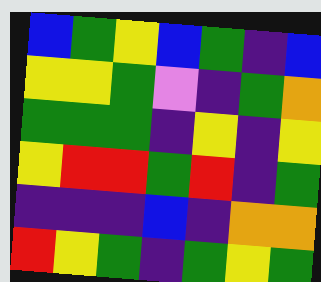[["blue", "green", "yellow", "blue", "green", "indigo", "blue"], ["yellow", "yellow", "green", "violet", "indigo", "green", "orange"], ["green", "green", "green", "indigo", "yellow", "indigo", "yellow"], ["yellow", "red", "red", "green", "red", "indigo", "green"], ["indigo", "indigo", "indigo", "blue", "indigo", "orange", "orange"], ["red", "yellow", "green", "indigo", "green", "yellow", "green"]]